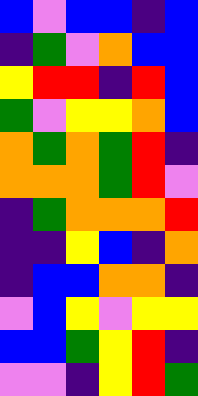[["blue", "violet", "blue", "blue", "indigo", "blue"], ["indigo", "green", "violet", "orange", "blue", "blue"], ["yellow", "red", "red", "indigo", "red", "blue"], ["green", "violet", "yellow", "yellow", "orange", "blue"], ["orange", "green", "orange", "green", "red", "indigo"], ["orange", "orange", "orange", "green", "red", "violet"], ["indigo", "green", "orange", "orange", "orange", "red"], ["indigo", "indigo", "yellow", "blue", "indigo", "orange"], ["indigo", "blue", "blue", "orange", "orange", "indigo"], ["violet", "blue", "yellow", "violet", "yellow", "yellow"], ["blue", "blue", "green", "yellow", "red", "indigo"], ["violet", "violet", "indigo", "yellow", "red", "green"]]